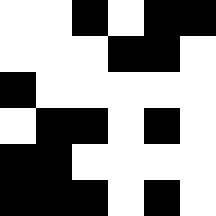[["white", "white", "black", "white", "black", "black"], ["white", "white", "white", "black", "black", "white"], ["black", "white", "white", "white", "white", "white"], ["white", "black", "black", "white", "black", "white"], ["black", "black", "white", "white", "white", "white"], ["black", "black", "black", "white", "black", "white"]]